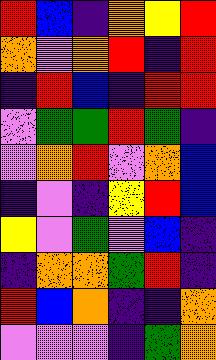[["red", "blue", "indigo", "orange", "yellow", "red"], ["orange", "violet", "orange", "red", "indigo", "red"], ["indigo", "red", "blue", "indigo", "red", "red"], ["violet", "green", "green", "red", "green", "indigo"], ["violet", "orange", "red", "violet", "orange", "blue"], ["indigo", "violet", "indigo", "yellow", "red", "blue"], ["yellow", "violet", "green", "violet", "blue", "indigo"], ["indigo", "orange", "orange", "green", "red", "indigo"], ["red", "blue", "orange", "indigo", "indigo", "orange"], ["violet", "violet", "violet", "indigo", "green", "orange"]]